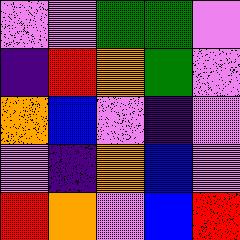[["violet", "violet", "green", "green", "violet"], ["indigo", "red", "orange", "green", "violet"], ["orange", "blue", "violet", "indigo", "violet"], ["violet", "indigo", "orange", "blue", "violet"], ["red", "orange", "violet", "blue", "red"]]